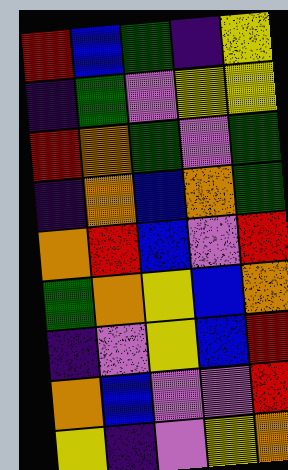[["red", "blue", "green", "indigo", "yellow"], ["indigo", "green", "violet", "yellow", "yellow"], ["red", "orange", "green", "violet", "green"], ["indigo", "orange", "blue", "orange", "green"], ["orange", "red", "blue", "violet", "red"], ["green", "orange", "yellow", "blue", "orange"], ["indigo", "violet", "yellow", "blue", "red"], ["orange", "blue", "violet", "violet", "red"], ["yellow", "indigo", "violet", "yellow", "orange"]]